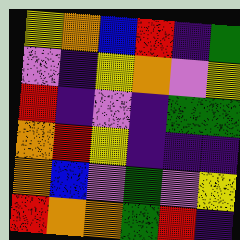[["yellow", "orange", "blue", "red", "indigo", "green"], ["violet", "indigo", "yellow", "orange", "violet", "yellow"], ["red", "indigo", "violet", "indigo", "green", "green"], ["orange", "red", "yellow", "indigo", "indigo", "indigo"], ["orange", "blue", "violet", "green", "violet", "yellow"], ["red", "orange", "orange", "green", "red", "indigo"]]